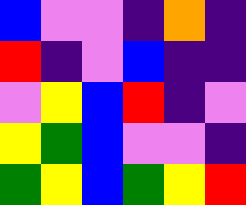[["blue", "violet", "violet", "indigo", "orange", "indigo"], ["red", "indigo", "violet", "blue", "indigo", "indigo"], ["violet", "yellow", "blue", "red", "indigo", "violet"], ["yellow", "green", "blue", "violet", "violet", "indigo"], ["green", "yellow", "blue", "green", "yellow", "red"]]